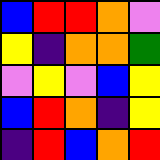[["blue", "red", "red", "orange", "violet"], ["yellow", "indigo", "orange", "orange", "green"], ["violet", "yellow", "violet", "blue", "yellow"], ["blue", "red", "orange", "indigo", "yellow"], ["indigo", "red", "blue", "orange", "red"]]